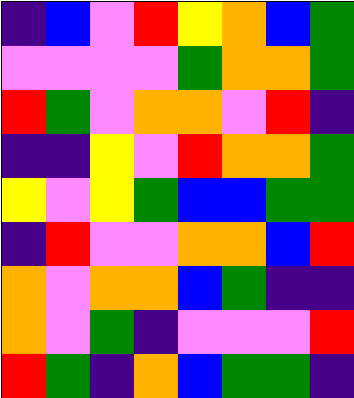[["indigo", "blue", "violet", "red", "yellow", "orange", "blue", "green"], ["violet", "violet", "violet", "violet", "green", "orange", "orange", "green"], ["red", "green", "violet", "orange", "orange", "violet", "red", "indigo"], ["indigo", "indigo", "yellow", "violet", "red", "orange", "orange", "green"], ["yellow", "violet", "yellow", "green", "blue", "blue", "green", "green"], ["indigo", "red", "violet", "violet", "orange", "orange", "blue", "red"], ["orange", "violet", "orange", "orange", "blue", "green", "indigo", "indigo"], ["orange", "violet", "green", "indigo", "violet", "violet", "violet", "red"], ["red", "green", "indigo", "orange", "blue", "green", "green", "indigo"]]